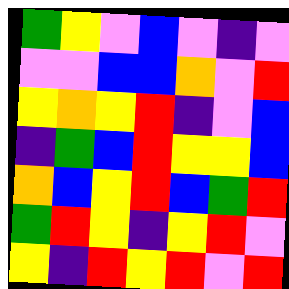[["green", "yellow", "violet", "blue", "violet", "indigo", "violet"], ["violet", "violet", "blue", "blue", "orange", "violet", "red"], ["yellow", "orange", "yellow", "red", "indigo", "violet", "blue"], ["indigo", "green", "blue", "red", "yellow", "yellow", "blue"], ["orange", "blue", "yellow", "red", "blue", "green", "red"], ["green", "red", "yellow", "indigo", "yellow", "red", "violet"], ["yellow", "indigo", "red", "yellow", "red", "violet", "red"]]